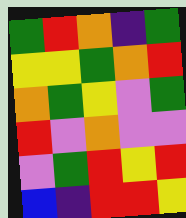[["green", "red", "orange", "indigo", "green"], ["yellow", "yellow", "green", "orange", "red"], ["orange", "green", "yellow", "violet", "green"], ["red", "violet", "orange", "violet", "violet"], ["violet", "green", "red", "yellow", "red"], ["blue", "indigo", "red", "red", "yellow"]]